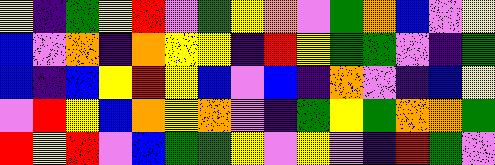[["yellow", "indigo", "green", "yellow", "red", "violet", "green", "yellow", "orange", "violet", "green", "orange", "blue", "violet", "yellow"], ["blue", "violet", "orange", "indigo", "orange", "yellow", "yellow", "indigo", "red", "yellow", "green", "green", "violet", "indigo", "green"], ["blue", "indigo", "blue", "yellow", "red", "yellow", "blue", "violet", "blue", "indigo", "orange", "violet", "indigo", "blue", "yellow"], ["violet", "red", "yellow", "blue", "orange", "yellow", "orange", "violet", "indigo", "green", "yellow", "green", "orange", "orange", "green"], ["red", "yellow", "red", "violet", "blue", "green", "green", "yellow", "violet", "yellow", "violet", "indigo", "red", "green", "violet"]]